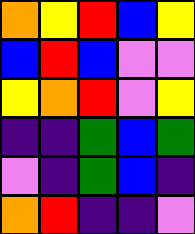[["orange", "yellow", "red", "blue", "yellow"], ["blue", "red", "blue", "violet", "violet"], ["yellow", "orange", "red", "violet", "yellow"], ["indigo", "indigo", "green", "blue", "green"], ["violet", "indigo", "green", "blue", "indigo"], ["orange", "red", "indigo", "indigo", "violet"]]